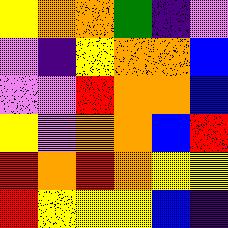[["yellow", "orange", "orange", "green", "indigo", "violet"], ["violet", "indigo", "yellow", "orange", "orange", "blue"], ["violet", "violet", "red", "orange", "orange", "blue"], ["yellow", "violet", "orange", "orange", "blue", "red"], ["red", "orange", "red", "orange", "yellow", "yellow"], ["red", "yellow", "yellow", "yellow", "blue", "indigo"]]